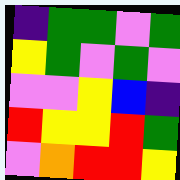[["indigo", "green", "green", "violet", "green"], ["yellow", "green", "violet", "green", "violet"], ["violet", "violet", "yellow", "blue", "indigo"], ["red", "yellow", "yellow", "red", "green"], ["violet", "orange", "red", "red", "yellow"]]